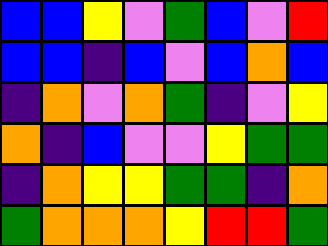[["blue", "blue", "yellow", "violet", "green", "blue", "violet", "red"], ["blue", "blue", "indigo", "blue", "violet", "blue", "orange", "blue"], ["indigo", "orange", "violet", "orange", "green", "indigo", "violet", "yellow"], ["orange", "indigo", "blue", "violet", "violet", "yellow", "green", "green"], ["indigo", "orange", "yellow", "yellow", "green", "green", "indigo", "orange"], ["green", "orange", "orange", "orange", "yellow", "red", "red", "green"]]